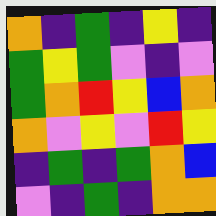[["orange", "indigo", "green", "indigo", "yellow", "indigo"], ["green", "yellow", "green", "violet", "indigo", "violet"], ["green", "orange", "red", "yellow", "blue", "orange"], ["orange", "violet", "yellow", "violet", "red", "yellow"], ["indigo", "green", "indigo", "green", "orange", "blue"], ["violet", "indigo", "green", "indigo", "orange", "orange"]]